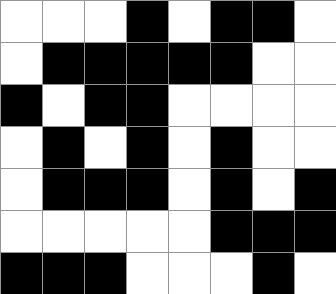[["white", "white", "white", "black", "white", "black", "black", "white"], ["white", "black", "black", "black", "black", "black", "white", "white"], ["black", "white", "black", "black", "white", "white", "white", "white"], ["white", "black", "white", "black", "white", "black", "white", "white"], ["white", "black", "black", "black", "white", "black", "white", "black"], ["white", "white", "white", "white", "white", "black", "black", "black"], ["black", "black", "black", "white", "white", "white", "black", "white"]]